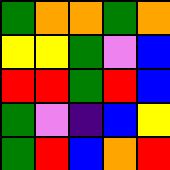[["green", "orange", "orange", "green", "orange"], ["yellow", "yellow", "green", "violet", "blue"], ["red", "red", "green", "red", "blue"], ["green", "violet", "indigo", "blue", "yellow"], ["green", "red", "blue", "orange", "red"]]